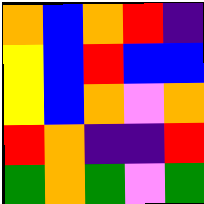[["orange", "blue", "orange", "red", "indigo"], ["yellow", "blue", "red", "blue", "blue"], ["yellow", "blue", "orange", "violet", "orange"], ["red", "orange", "indigo", "indigo", "red"], ["green", "orange", "green", "violet", "green"]]